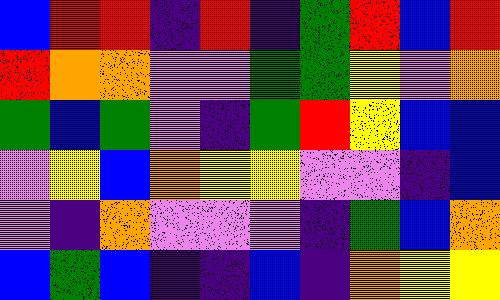[["blue", "red", "red", "indigo", "red", "indigo", "green", "red", "blue", "red"], ["red", "orange", "orange", "violet", "violet", "green", "green", "yellow", "violet", "orange"], ["green", "blue", "green", "violet", "indigo", "green", "red", "yellow", "blue", "blue"], ["violet", "yellow", "blue", "orange", "yellow", "yellow", "violet", "violet", "indigo", "blue"], ["violet", "indigo", "orange", "violet", "violet", "violet", "indigo", "green", "blue", "orange"], ["blue", "green", "blue", "indigo", "indigo", "blue", "indigo", "orange", "yellow", "yellow"]]